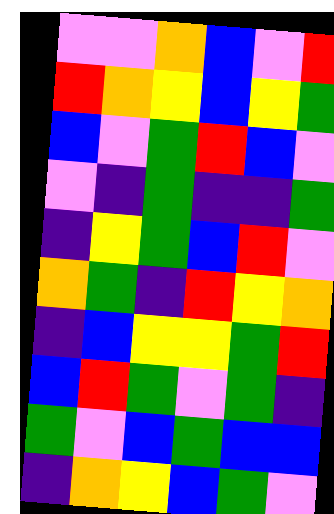[["violet", "violet", "orange", "blue", "violet", "red"], ["red", "orange", "yellow", "blue", "yellow", "green"], ["blue", "violet", "green", "red", "blue", "violet"], ["violet", "indigo", "green", "indigo", "indigo", "green"], ["indigo", "yellow", "green", "blue", "red", "violet"], ["orange", "green", "indigo", "red", "yellow", "orange"], ["indigo", "blue", "yellow", "yellow", "green", "red"], ["blue", "red", "green", "violet", "green", "indigo"], ["green", "violet", "blue", "green", "blue", "blue"], ["indigo", "orange", "yellow", "blue", "green", "violet"]]